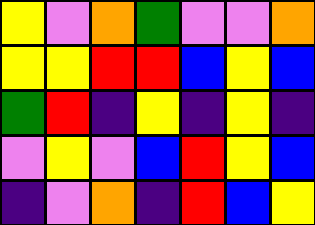[["yellow", "violet", "orange", "green", "violet", "violet", "orange"], ["yellow", "yellow", "red", "red", "blue", "yellow", "blue"], ["green", "red", "indigo", "yellow", "indigo", "yellow", "indigo"], ["violet", "yellow", "violet", "blue", "red", "yellow", "blue"], ["indigo", "violet", "orange", "indigo", "red", "blue", "yellow"]]